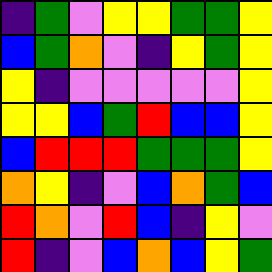[["indigo", "green", "violet", "yellow", "yellow", "green", "green", "yellow"], ["blue", "green", "orange", "violet", "indigo", "yellow", "green", "yellow"], ["yellow", "indigo", "violet", "violet", "violet", "violet", "violet", "yellow"], ["yellow", "yellow", "blue", "green", "red", "blue", "blue", "yellow"], ["blue", "red", "red", "red", "green", "green", "green", "yellow"], ["orange", "yellow", "indigo", "violet", "blue", "orange", "green", "blue"], ["red", "orange", "violet", "red", "blue", "indigo", "yellow", "violet"], ["red", "indigo", "violet", "blue", "orange", "blue", "yellow", "green"]]